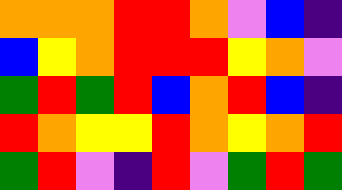[["orange", "orange", "orange", "red", "red", "orange", "violet", "blue", "indigo"], ["blue", "yellow", "orange", "red", "red", "red", "yellow", "orange", "violet"], ["green", "red", "green", "red", "blue", "orange", "red", "blue", "indigo"], ["red", "orange", "yellow", "yellow", "red", "orange", "yellow", "orange", "red"], ["green", "red", "violet", "indigo", "red", "violet", "green", "red", "green"]]